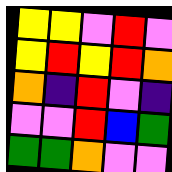[["yellow", "yellow", "violet", "red", "violet"], ["yellow", "red", "yellow", "red", "orange"], ["orange", "indigo", "red", "violet", "indigo"], ["violet", "violet", "red", "blue", "green"], ["green", "green", "orange", "violet", "violet"]]